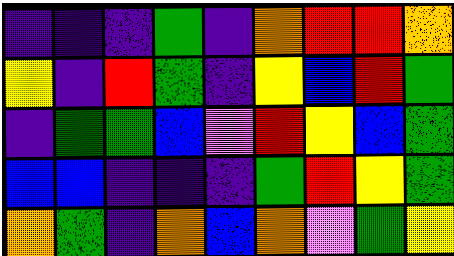[["indigo", "indigo", "indigo", "green", "indigo", "orange", "red", "red", "orange"], ["yellow", "indigo", "red", "green", "indigo", "yellow", "blue", "red", "green"], ["indigo", "green", "green", "blue", "violet", "red", "yellow", "blue", "green"], ["blue", "blue", "indigo", "indigo", "indigo", "green", "red", "yellow", "green"], ["orange", "green", "indigo", "orange", "blue", "orange", "violet", "green", "yellow"]]